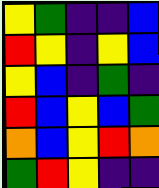[["yellow", "green", "indigo", "indigo", "blue"], ["red", "yellow", "indigo", "yellow", "blue"], ["yellow", "blue", "indigo", "green", "indigo"], ["red", "blue", "yellow", "blue", "green"], ["orange", "blue", "yellow", "red", "orange"], ["green", "red", "yellow", "indigo", "indigo"]]